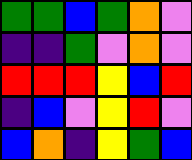[["green", "green", "blue", "green", "orange", "violet"], ["indigo", "indigo", "green", "violet", "orange", "violet"], ["red", "red", "red", "yellow", "blue", "red"], ["indigo", "blue", "violet", "yellow", "red", "violet"], ["blue", "orange", "indigo", "yellow", "green", "blue"]]